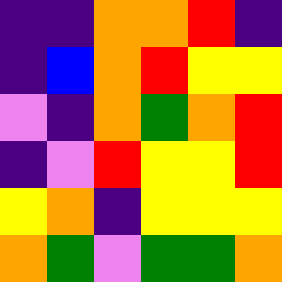[["indigo", "indigo", "orange", "orange", "red", "indigo"], ["indigo", "blue", "orange", "red", "yellow", "yellow"], ["violet", "indigo", "orange", "green", "orange", "red"], ["indigo", "violet", "red", "yellow", "yellow", "red"], ["yellow", "orange", "indigo", "yellow", "yellow", "yellow"], ["orange", "green", "violet", "green", "green", "orange"]]